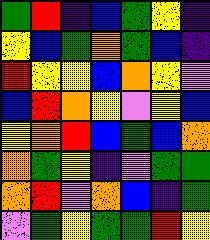[["green", "red", "indigo", "blue", "green", "yellow", "indigo"], ["yellow", "blue", "green", "orange", "green", "blue", "indigo"], ["red", "yellow", "yellow", "blue", "orange", "yellow", "violet"], ["blue", "red", "orange", "yellow", "violet", "yellow", "blue"], ["yellow", "orange", "red", "blue", "green", "blue", "orange"], ["orange", "green", "yellow", "indigo", "violet", "green", "green"], ["orange", "red", "violet", "orange", "blue", "indigo", "green"], ["violet", "green", "yellow", "green", "green", "red", "yellow"]]